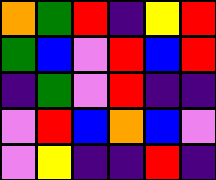[["orange", "green", "red", "indigo", "yellow", "red"], ["green", "blue", "violet", "red", "blue", "red"], ["indigo", "green", "violet", "red", "indigo", "indigo"], ["violet", "red", "blue", "orange", "blue", "violet"], ["violet", "yellow", "indigo", "indigo", "red", "indigo"]]